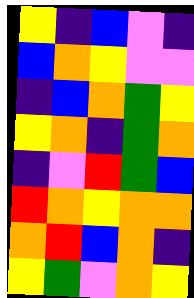[["yellow", "indigo", "blue", "violet", "indigo"], ["blue", "orange", "yellow", "violet", "violet"], ["indigo", "blue", "orange", "green", "yellow"], ["yellow", "orange", "indigo", "green", "orange"], ["indigo", "violet", "red", "green", "blue"], ["red", "orange", "yellow", "orange", "orange"], ["orange", "red", "blue", "orange", "indigo"], ["yellow", "green", "violet", "orange", "yellow"]]